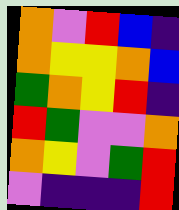[["orange", "violet", "red", "blue", "indigo"], ["orange", "yellow", "yellow", "orange", "blue"], ["green", "orange", "yellow", "red", "indigo"], ["red", "green", "violet", "violet", "orange"], ["orange", "yellow", "violet", "green", "red"], ["violet", "indigo", "indigo", "indigo", "red"]]